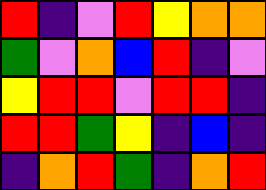[["red", "indigo", "violet", "red", "yellow", "orange", "orange"], ["green", "violet", "orange", "blue", "red", "indigo", "violet"], ["yellow", "red", "red", "violet", "red", "red", "indigo"], ["red", "red", "green", "yellow", "indigo", "blue", "indigo"], ["indigo", "orange", "red", "green", "indigo", "orange", "red"]]